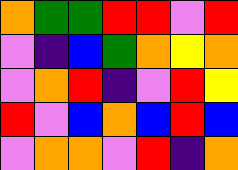[["orange", "green", "green", "red", "red", "violet", "red"], ["violet", "indigo", "blue", "green", "orange", "yellow", "orange"], ["violet", "orange", "red", "indigo", "violet", "red", "yellow"], ["red", "violet", "blue", "orange", "blue", "red", "blue"], ["violet", "orange", "orange", "violet", "red", "indigo", "orange"]]